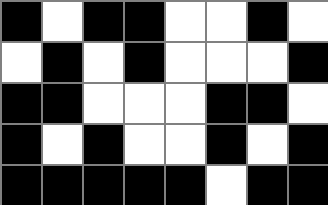[["black", "white", "black", "black", "white", "white", "black", "white"], ["white", "black", "white", "black", "white", "white", "white", "black"], ["black", "black", "white", "white", "white", "black", "black", "white"], ["black", "white", "black", "white", "white", "black", "white", "black"], ["black", "black", "black", "black", "black", "white", "black", "black"]]